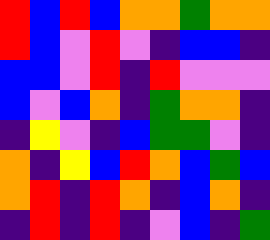[["red", "blue", "red", "blue", "orange", "orange", "green", "orange", "orange"], ["red", "blue", "violet", "red", "violet", "indigo", "blue", "blue", "indigo"], ["blue", "blue", "violet", "red", "indigo", "red", "violet", "violet", "violet"], ["blue", "violet", "blue", "orange", "indigo", "green", "orange", "orange", "indigo"], ["indigo", "yellow", "violet", "indigo", "blue", "green", "green", "violet", "indigo"], ["orange", "indigo", "yellow", "blue", "red", "orange", "blue", "green", "blue"], ["orange", "red", "indigo", "red", "orange", "indigo", "blue", "orange", "indigo"], ["indigo", "red", "indigo", "red", "indigo", "violet", "blue", "indigo", "green"]]